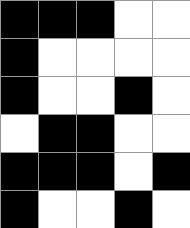[["black", "black", "black", "white", "white"], ["black", "white", "white", "white", "white"], ["black", "white", "white", "black", "white"], ["white", "black", "black", "white", "white"], ["black", "black", "black", "white", "black"], ["black", "white", "white", "black", "white"]]